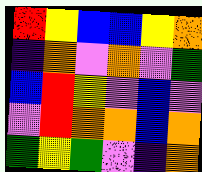[["red", "yellow", "blue", "blue", "yellow", "orange"], ["indigo", "orange", "violet", "orange", "violet", "green"], ["blue", "red", "yellow", "violet", "blue", "violet"], ["violet", "red", "orange", "orange", "blue", "orange"], ["green", "yellow", "green", "violet", "indigo", "orange"]]